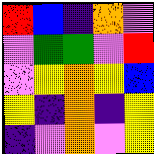[["red", "blue", "indigo", "orange", "violet"], ["violet", "green", "green", "violet", "red"], ["violet", "yellow", "orange", "yellow", "blue"], ["yellow", "indigo", "orange", "indigo", "yellow"], ["indigo", "violet", "orange", "violet", "yellow"]]